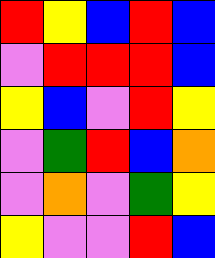[["red", "yellow", "blue", "red", "blue"], ["violet", "red", "red", "red", "blue"], ["yellow", "blue", "violet", "red", "yellow"], ["violet", "green", "red", "blue", "orange"], ["violet", "orange", "violet", "green", "yellow"], ["yellow", "violet", "violet", "red", "blue"]]